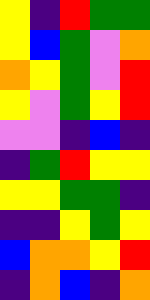[["yellow", "indigo", "red", "green", "green"], ["yellow", "blue", "green", "violet", "orange"], ["orange", "yellow", "green", "violet", "red"], ["yellow", "violet", "green", "yellow", "red"], ["violet", "violet", "indigo", "blue", "indigo"], ["indigo", "green", "red", "yellow", "yellow"], ["yellow", "yellow", "green", "green", "indigo"], ["indigo", "indigo", "yellow", "green", "yellow"], ["blue", "orange", "orange", "yellow", "red"], ["indigo", "orange", "blue", "indigo", "orange"]]